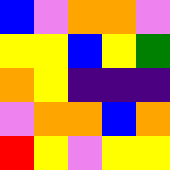[["blue", "violet", "orange", "orange", "violet"], ["yellow", "yellow", "blue", "yellow", "green"], ["orange", "yellow", "indigo", "indigo", "indigo"], ["violet", "orange", "orange", "blue", "orange"], ["red", "yellow", "violet", "yellow", "yellow"]]